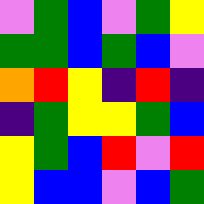[["violet", "green", "blue", "violet", "green", "yellow"], ["green", "green", "blue", "green", "blue", "violet"], ["orange", "red", "yellow", "indigo", "red", "indigo"], ["indigo", "green", "yellow", "yellow", "green", "blue"], ["yellow", "green", "blue", "red", "violet", "red"], ["yellow", "blue", "blue", "violet", "blue", "green"]]